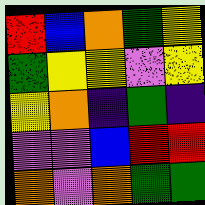[["red", "blue", "orange", "green", "yellow"], ["green", "yellow", "yellow", "violet", "yellow"], ["yellow", "orange", "indigo", "green", "indigo"], ["violet", "violet", "blue", "red", "red"], ["orange", "violet", "orange", "green", "green"]]